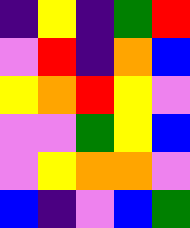[["indigo", "yellow", "indigo", "green", "red"], ["violet", "red", "indigo", "orange", "blue"], ["yellow", "orange", "red", "yellow", "violet"], ["violet", "violet", "green", "yellow", "blue"], ["violet", "yellow", "orange", "orange", "violet"], ["blue", "indigo", "violet", "blue", "green"]]